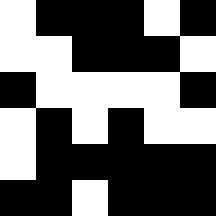[["white", "black", "black", "black", "white", "black"], ["white", "white", "black", "black", "black", "white"], ["black", "white", "white", "white", "white", "black"], ["white", "black", "white", "black", "white", "white"], ["white", "black", "black", "black", "black", "black"], ["black", "black", "white", "black", "black", "black"]]